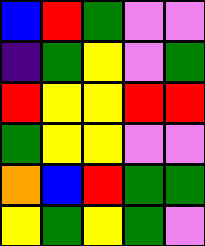[["blue", "red", "green", "violet", "violet"], ["indigo", "green", "yellow", "violet", "green"], ["red", "yellow", "yellow", "red", "red"], ["green", "yellow", "yellow", "violet", "violet"], ["orange", "blue", "red", "green", "green"], ["yellow", "green", "yellow", "green", "violet"]]